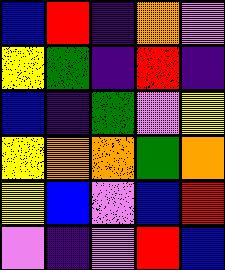[["blue", "red", "indigo", "orange", "violet"], ["yellow", "green", "indigo", "red", "indigo"], ["blue", "indigo", "green", "violet", "yellow"], ["yellow", "orange", "orange", "green", "orange"], ["yellow", "blue", "violet", "blue", "red"], ["violet", "indigo", "violet", "red", "blue"]]